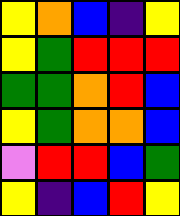[["yellow", "orange", "blue", "indigo", "yellow"], ["yellow", "green", "red", "red", "red"], ["green", "green", "orange", "red", "blue"], ["yellow", "green", "orange", "orange", "blue"], ["violet", "red", "red", "blue", "green"], ["yellow", "indigo", "blue", "red", "yellow"]]